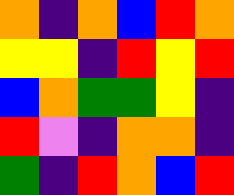[["orange", "indigo", "orange", "blue", "red", "orange"], ["yellow", "yellow", "indigo", "red", "yellow", "red"], ["blue", "orange", "green", "green", "yellow", "indigo"], ["red", "violet", "indigo", "orange", "orange", "indigo"], ["green", "indigo", "red", "orange", "blue", "red"]]